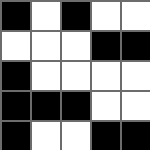[["black", "white", "black", "white", "white"], ["white", "white", "white", "black", "black"], ["black", "white", "white", "white", "white"], ["black", "black", "black", "white", "white"], ["black", "white", "white", "black", "black"]]